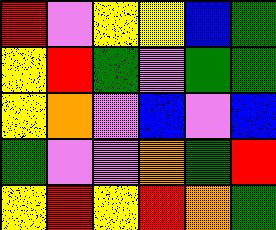[["red", "violet", "yellow", "yellow", "blue", "green"], ["yellow", "red", "green", "violet", "green", "green"], ["yellow", "orange", "violet", "blue", "violet", "blue"], ["green", "violet", "violet", "orange", "green", "red"], ["yellow", "red", "yellow", "red", "orange", "green"]]